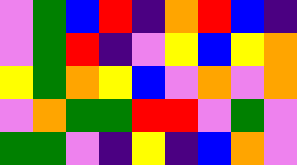[["violet", "green", "blue", "red", "indigo", "orange", "red", "blue", "indigo"], ["violet", "green", "red", "indigo", "violet", "yellow", "blue", "yellow", "orange"], ["yellow", "green", "orange", "yellow", "blue", "violet", "orange", "violet", "orange"], ["violet", "orange", "green", "green", "red", "red", "violet", "green", "violet"], ["green", "green", "violet", "indigo", "yellow", "indigo", "blue", "orange", "violet"]]